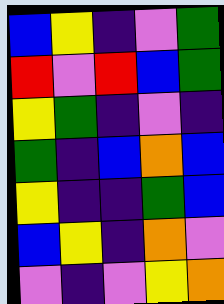[["blue", "yellow", "indigo", "violet", "green"], ["red", "violet", "red", "blue", "green"], ["yellow", "green", "indigo", "violet", "indigo"], ["green", "indigo", "blue", "orange", "blue"], ["yellow", "indigo", "indigo", "green", "blue"], ["blue", "yellow", "indigo", "orange", "violet"], ["violet", "indigo", "violet", "yellow", "orange"]]